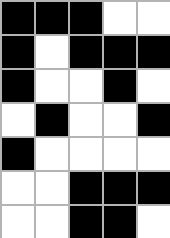[["black", "black", "black", "white", "white"], ["black", "white", "black", "black", "black"], ["black", "white", "white", "black", "white"], ["white", "black", "white", "white", "black"], ["black", "white", "white", "white", "white"], ["white", "white", "black", "black", "black"], ["white", "white", "black", "black", "white"]]